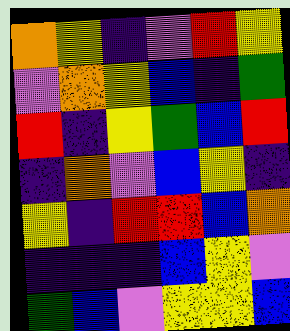[["orange", "yellow", "indigo", "violet", "red", "yellow"], ["violet", "orange", "yellow", "blue", "indigo", "green"], ["red", "indigo", "yellow", "green", "blue", "red"], ["indigo", "orange", "violet", "blue", "yellow", "indigo"], ["yellow", "indigo", "red", "red", "blue", "orange"], ["indigo", "indigo", "indigo", "blue", "yellow", "violet"], ["green", "blue", "violet", "yellow", "yellow", "blue"]]